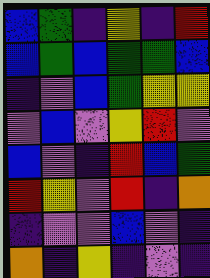[["blue", "green", "indigo", "yellow", "indigo", "red"], ["blue", "green", "blue", "green", "green", "blue"], ["indigo", "violet", "blue", "green", "yellow", "yellow"], ["violet", "blue", "violet", "yellow", "red", "violet"], ["blue", "violet", "indigo", "red", "blue", "green"], ["red", "yellow", "violet", "red", "indigo", "orange"], ["indigo", "violet", "violet", "blue", "violet", "indigo"], ["orange", "indigo", "yellow", "indigo", "violet", "indigo"]]